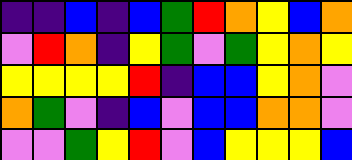[["indigo", "indigo", "blue", "indigo", "blue", "green", "red", "orange", "yellow", "blue", "orange"], ["violet", "red", "orange", "indigo", "yellow", "green", "violet", "green", "yellow", "orange", "yellow"], ["yellow", "yellow", "yellow", "yellow", "red", "indigo", "blue", "blue", "yellow", "orange", "violet"], ["orange", "green", "violet", "indigo", "blue", "violet", "blue", "blue", "orange", "orange", "violet"], ["violet", "violet", "green", "yellow", "red", "violet", "blue", "yellow", "yellow", "yellow", "blue"]]